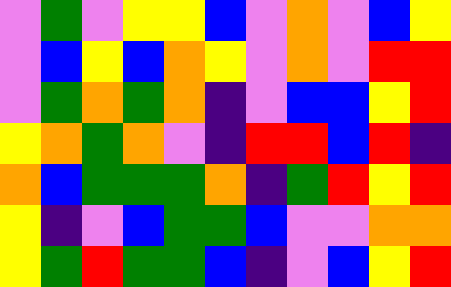[["violet", "green", "violet", "yellow", "yellow", "blue", "violet", "orange", "violet", "blue", "yellow"], ["violet", "blue", "yellow", "blue", "orange", "yellow", "violet", "orange", "violet", "red", "red"], ["violet", "green", "orange", "green", "orange", "indigo", "violet", "blue", "blue", "yellow", "red"], ["yellow", "orange", "green", "orange", "violet", "indigo", "red", "red", "blue", "red", "indigo"], ["orange", "blue", "green", "green", "green", "orange", "indigo", "green", "red", "yellow", "red"], ["yellow", "indigo", "violet", "blue", "green", "green", "blue", "violet", "violet", "orange", "orange"], ["yellow", "green", "red", "green", "green", "blue", "indigo", "violet", "blue", "yellow", "red"]]